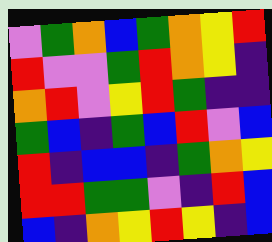[["violet", "green", "orange", "blue", "green", "orange", "yellow", "red"], ["red", "violet", "violet", "green", "red", "orange", "yellow", "indigo"], ["orange", "red", "violet", "yellow", "red", "green", "indigo", "indigo"], ["green", "blue", "indigo", "green", "blue", "red", "violet", "blue"], ["red", "indigo", "blue", "blue", "indigo", "green", "orange", "yellow"], ["red", "red", "green", "green", "violet", "indigo", "red", "blue"], ["blue", "indigo", "orange", "yellow", "red", "yellow", "indigo", "blue"]]